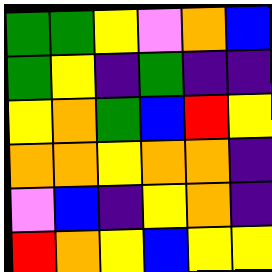[["green", "green", "yellow", "violet", "orange", "blue"], ["green", "yellow", "indigo", "green", "indigo", "indigo"], ["yellow", "orange", "green", "blue", "red", "yellow"], ["orange", "orange", "yellow", "orange", "orange", "indigo"], ["violet", "blue", "indigo", "yellow", "orange", "indigo"], ["red", "orange", "yellow", "blue", "yellow", "yellow"]]